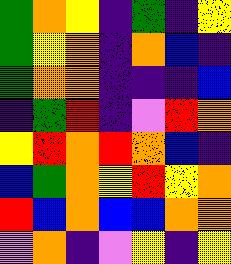[["green", "orange", "yellow", "indigo", "green", "indigo", "yellow"], ["green", "yellow", "orange", "indigo", "orange", "blue", "indigo"], ["green", "orange", "orange", "indigo", "indigo", "indigo", "blue"], ["indigo", "green", "red", "indigo", "violet", "red", "orange"], ["yellow", "red", "orange", "red", "orange", "blue", "indigo"], ["blue", "green", "orange", "yellow", "red", "yellow", "orange"], ["red", "blue", "orange", "blue", "blue", "orange", "orange"], ["violet", "orange", "indigo", "violet", "yellow", "indigo", "yellow"]]